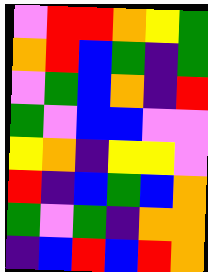[["violet", "red", "red", "orange", "yellow", "green"], ["orange", "red", "blue", "green", "indigo", "green"], ["violet", "green", "blue", "orange", "indigo", "red"], ["green", "violet", "blue", "blue", "violet", "violet"], ["yellow", "orange", "indigo", "yellow", "yellow", "violet"], ["red", "indigo", "blue", "green", "blue", "orange"], ["green", "violet", "green", "indigo", "orange", "orange"], ["indigo", "blue", "red", "blue", "red", "orange"]]